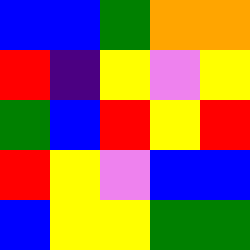[["blue", "blue", "green", "orange", "orange"], ["red", "indigo", "yellow", "violet", "yellow"], ["green", "blue", "red", "yellow", "red"], ["red", "yellow", "violet", "blue", "blue"], ["blue", "yellow", "yellow", "green", "green"]]